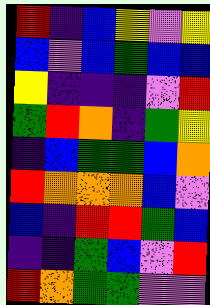[["red", "indigo", "blue", "yellow", "violet", "yellow"], ["blue", "violet", "blue", "green", "blue", "blue"], ["yellow", "indigo", "indigo", "indigo", "violet", "red"], ["green", "red", "orange", "indigo", "green", "yellow"], ["indigo", "blue", "green", "green", "blue", "orange"], ["red", "orange", "orange", "orange", "blue", "violet"], ["blue", "indigo", "red", "red", "green", "blue"], ["indigo", "indigo", "green", "blue", "violet", "red"], ["red", "orange", "green", "green", "violet", "violet"]]